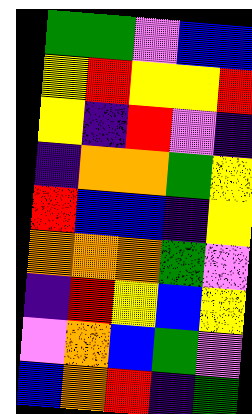[["green", "green", "violet", "blue", "blue"], ["yellow", "red", "yellow", "yellow", "red"], ["yellow", "indigo", "red", "violet", "indigo"], ["indigo", "orange", "orange", "green", "yellow"], ["red", "blue", "blue", "indigo", "yellow"], ["orange", "orange", "orange", "green", "violet"], ["indigo", "red", "yellow", "blue", "yellow"], ["violet", "orange", "blue", "green", "violet"], ["blue", "orange", "red", "indigo", "green"]]